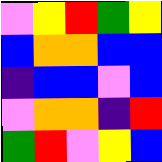[["violet", "yellow", "red", "green", "yellow"], ["blue", "orange", "orange", "blue", "blue"], ["indigo", "blue", "blue", "violet", "blue"], ["violet", "orange", "orange", "indigo", "red"], ["green", "red", "violet", "yellow", "blue"]]